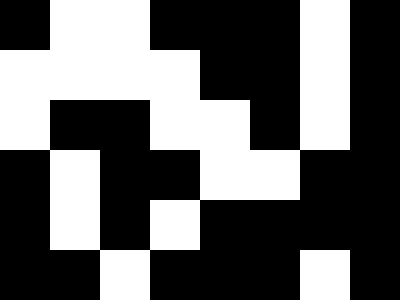[["black", "white", "white", "black", "black", "black", "white", "black"], ["white", "white", "white", "white", "black", "black", "white", "black"], ["white", "black", "black", "white", "white", "black", "white", "black"], ["black", "white", "black", "black", "white", "white", "black", "black"], ["black", "white", "black", "white", "black", "black", "black", "black"], ["black", "black", "white", "black", "black", "black", "white", "black"]]